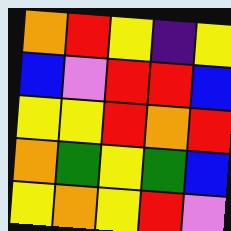[["orange", "red", "yellow", "indigo", "yellow"], ["blue", "violet", "red", "red", "blue"], ["yellow", "yellow", "red", "orange", "red"], ["orange", "green", "yellow", "green", "blue"], ["yellow", "orange", "yellow", "red", "violet"]]